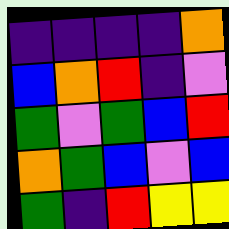[["indigo", "indigo", "indigo", "indigo", "orange"], ["blue", "orange", "red", "indigo", "violet"], ["green", "violet", "green", "blue", "red"], ["orange", "green", "blue", "violet", "blue"], ["green", "indigo", "red", "yellow", "yellow"]]